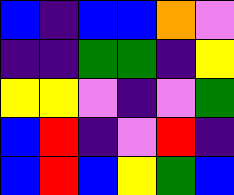[["blue", "indigo", "blue", "blue", "orange", "violet"], ["indigo", "indigo", "green", "green", "indigo", "yellow"], ["yellow", "yellow", "violet", "indigo", "violet", "green"], ["blue", "red", "indigo", "violet", "red", "indigo"], ["blue", "red", "blue", "yellow", "green", "blue"]]